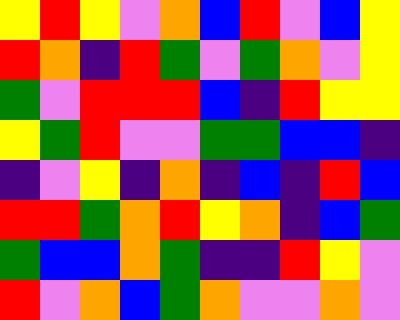[["yellow", "red", "yellow", "violet", "orange", "blue", "red", "violet", "blue", "yellow"], ["red", "orange", "indigo", "red", "green", "violet", "green", "orange", "violet", "yellow"], ["green", "violet", "red", "red", "red", "blue", "indigo", "red", "yellow", "yellow"], ["yellow", "green", "red", "violet", "violet", "green", "green", "blue", "blue", "indigo"], ["indigo", "violet", "yellow", "indigo", "orange", "indigo", "blue", "indigo", "red", "blue"], ["red", "red", "green", "orange", "red", "yellow", "orange", "indigo", "blue", "green"], ["green", "blue", "blue", "orange", "green", "indigo", "indigo", "red", "yellow", "violet"], ["red", "violet", "orange", "blue", "green", "orange", "violet", "violet", "orange", "violet"]]